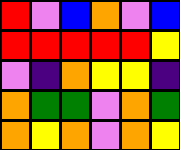[["red", "violet", "blue", "orange", "violet", "blue"], ["red", "red", "red", "red", "red", "yellow"], ["violet", "indigo", "orange", "yellow", "yellow", "indigo"], ["orange", "green", "green", "violet", "orange", "green"], ["orange", "yellow", "orange", "violet", "orange", "yellow"]]